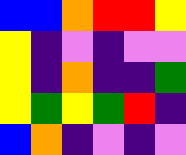[["blue", "blue", "orange", "red", "red", "yellow"], ["yellow", "indigo", "violet", "indigo", "violet", "violet"], ["yellow", "indigo", "orange", "indigo", "indigo", "green"], ["yellow", "green", "yellow", "green", "red", "indigo"], ["blue", "orange", "indigo", "violet", "indigo", "violet"]]